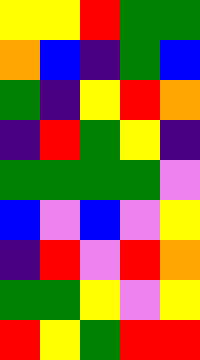[["yellow", "yellow", "red", "green", "green"], ["orange", "blue", "indigo", "green", "blue"], ["green", "indigo", "yellow", "red", "orange"], ["indigo", "red", "green", "yellow", "indigo"], ["green", "green", "green", "green", "violet"], ["blue", "violet", "blue", "violet", "yellow"], ["indigo", "red", "violet", "red", "orange"], ["green", "green", "yellow", "violet", "yellow"], ["red", "yellow", "green", "red", "red"]]